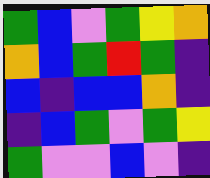[["green", "blue", "violet", "green", "yellow", "orange"], ["orange", "blue", "green", "red", "green", "indigo"], ["blue", "indigo", "blue", "blue", "orange", "indigo"], ["indigo", "blue", "green", "violet", "green", "yellow"], ["green", "violet", "violet", "blue", "violet", "indigo"]]